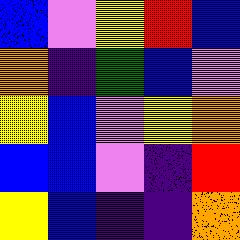[["blue", "violet", "yellow", "red", "blue"], ["orange", "indigo", "green", "blue", "violet"], ["yellow", "blue", "violet", "yellow", "orange"], ["blue", "blue", "violet", "indigo", "red"], ["yellow", "blue", "indigo", "indigo", "orange"]]